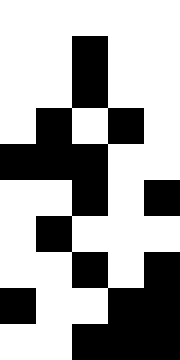[["white", "white", "white", "white", "white"], ["white", "white", "black", "white", "white"], ["white", "white", "black", "white", "white"], ["white", "black", "white", "black", "white"], ["black", "black", "black", "white", "white"], ["white", "white", "black", "white", "black"], ["white", "black", "white", "white", "white"], ["white", "white", "black", "white", "black"], ["black", "white", "white", "black", "black"], ["white", "white", "black", "black", "black"]]